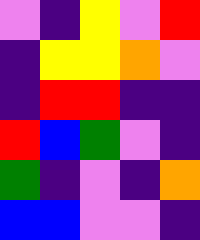[["violet", "indigo", "yellow", "violet", "red"], ["indigo", "yellow", "yellow", "orange", "violet"], ["indigo", "red", "red", "indigo", "indigo"], ["red", "blue", "green", "violet", "indigo"], ["green", "indigo", "violet", "indigo", "orange"], ["blue", "blue", "violet", "violet", "indigo"]]